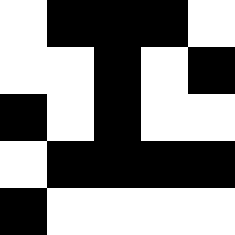[["white", "black", "black", "black", "white"], ["white", "white", "black", "white", "black"], ["black", "white", "black", "white", "white"], ["white", "black", "black", "black", "black"], ["black", "white", "white", "white", "white"]]